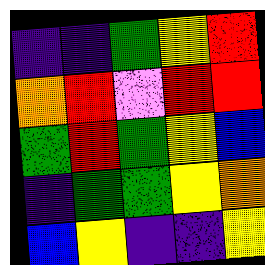[["indigo", "indigo", "green", "yellow", "red"], ["orange", "red", "violet", "red", "red"], ["green", "red", "green", "yellow", "blue"], ["indigo", "green", "green", "yellow", "orange"], ["blue", "yellow", "indigo", "indigo", "yellow"]]